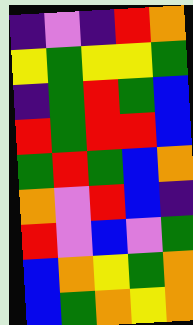[["indigo", "violet", "indigo", "red", "orange"], ["yellow", "green", "yellow", "yellow", "green"], ["indigo", "green", "red", "green", "blue"], ["red", "green", "red", "red", "blue"], ["green", "red", "green", "blue", "orange"], ["orange", "violet", "red", "blue", "indigo"], ["red", "violet", "blue", "violet", "green"], ["blue", "orange", "yellow", "green", "orange"], ["blue", "green", "orange", "yellow", "orange"]]